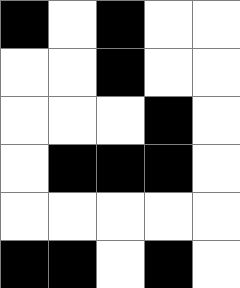[["black", "white", "black", "white", "white"], ["white", "white", "black", "white", "white"], ["white", "white", "white", "black", "white"], ["white", "black", "black", "black", "white"], ["white", "white", "white", "white", "white"], ["black", "black", "white", "black", "white"]]